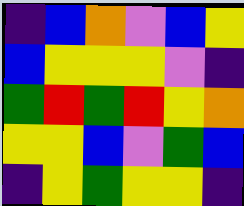[["indigo", "blue", "orange", "violet", "blue", "yellow"], ["blue", "yellow", "yellow", "yellow", "violet", "indigo"], ["green", "red", "green", "red", "yellow", "orange"], ["yellow", "yellow", "blue", "violet", "green", "blue"], ["indigo", "yellow", "green", "yellow", "yellow", "indigo"]]